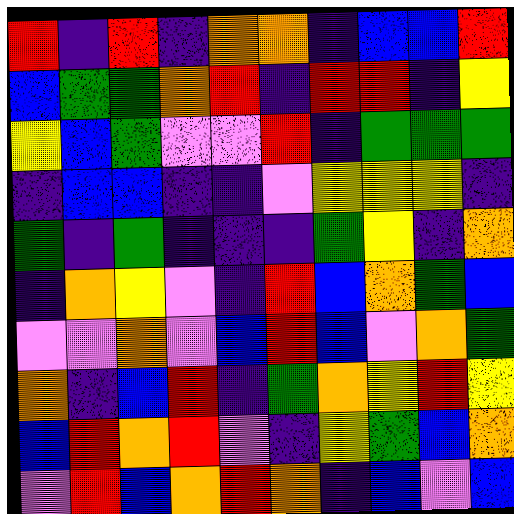[["red", "indigo", "red", "indigo", "orange", "orange", "indigo", "blue", "blue", "red"], ["blue", "green", "green", "orange", "red", "indigo", "red", "red", "indigo", "yellow"], ["yellow", "blue", "green", "violet", "violet", "red", "indigo", "green", "green", "green"], ["indigo", "blue", "blue", "indigo", "indigo", "violet", "yellow", "yellow", "yellow", "indigo"], ["green", "indigo", "green", "indigo", "indigo", "indigo", "green", "yellow", "indigo", "orange"], ["indigo", "orange", "yellow", "violet", "indigo", "red", "blue", "orange", "green", "blue"], ["violet", "violet", "orange", "violet", "blue", "red", "blue", "violet", "orange", "green"], ["orange", "indigo", "blue", "red", "indigo", "green", "orange", "yellow", "red", "yellow"], ["blue", "red", "orange", "red", "violet", "indigo", "yellow", "green", "blue", "orange"], ["violet", "red", "blue", "orange", "red", "orange", "indigo", "blue", "violet", "blue"]]